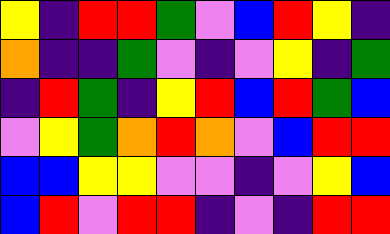[["yellow", "indigo", "red", "red", "green", "violet", "blue", "red", "yellow", "indigo"], ["orange", "indigo", "indigo", "green", "violet", "indigo", "violet", "yellow", "indigo", "green"], ["indigo", "red", "green", "indigo", "yellow", "red", "blue", "red", "green", "blue"], ["violet", "yellow", "green", "orange", "red", "orange", "violet", "blue", "red", "red"], ["blue", "blue", "yellow", "yellow", "violet", "violet", "indigo", "violet", "yellow", "blue"], ["blue", "red", "violet", "red", "red", "indigo", "violet", "indigo", "red", "red"]]